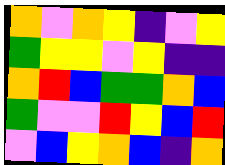[["orange", "violet", "orange", "yellow", "indigo", "violet", "yellow"], ["green", "yellow", "yellow", "violet", "yellow", "indigo", "indigo"], ["orange", "red", "blue", "green", "green", "orange", "blue"], ["green", "violet", "violet", "red", "yellow", "blue", "red"], ["violet", "blue", "yellow", "orange", "blue", "indigo", "orange"]]